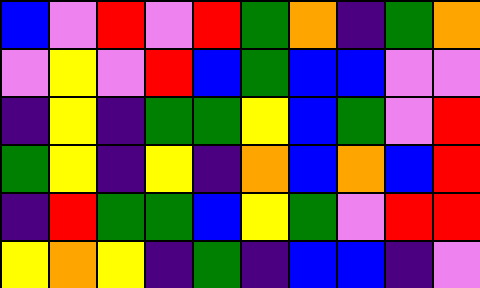[["blue", "violet", "red", "violet", "red", "green", "orange", "indigo", "green", "orange"], ["violet", "yellow", "violet", "red", "blue", "green", "blue", "blue", "violet", "violet"], ["indigo", "yellow", "indigo", "green", "green", "yellow", "blue", "green", "violet", "red"], ["green", "yellow", "indigo", "yellow", "indigo", "orange", "blue", "orange", "blue", "red"], ["indigo", "red", "green", "green", "blue", "yellow", "green", "violet", "red", "red"], ["yellow", "orange", "yellow", "indigo", "green", "indigo", "blue", "blue", "indigo", "violet"]]